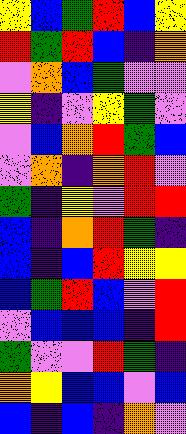[["yellow", "blue", "green", "red", "blue", "yellow"], ["red", "green", "red", "blue", "indigo", "orange"], ["violet", "orange", "blue", "green", "violet", "violet"], ["yellow", "indigo", "violet", "yellow", "green", "violet"], ["violet", "blue", "orange", "red", "green", "blue"], ["violet", "orange", "indigo", "orange", "red", "violet"], ["green", "indigo", "yellow", "violet", "red", "red"], ["blue", "indigo", "orange", "red", "green", "indigo"], ["blue", "indigo", "blue", "red", "yellow", "yellow"], ["blue", "green", "red", "blue", "violet", "red"], ["violet", "blue", "blue", "blue", "indigo", "red"], ["green", "violet", "violet", "red", "green", "indigo"], ["orange", "yellow", "blue", "blue", "violet", "blue"], ["blue", "indigo", "blue", "indigo", "orange", "violet"]]